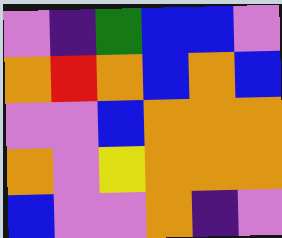[["violet", "indigo", "green", "blue", "blue", "violet"], ["orange", "red", "orange", "blue", "orange", "blue"], ["violet", "violet", "blue", "orange", "orange", "orange"], ["orange", "violet", "yellow", "orange", "orange", "orange"], ["blue", "violet", "violet", "orange", "indigo", "violet"]]